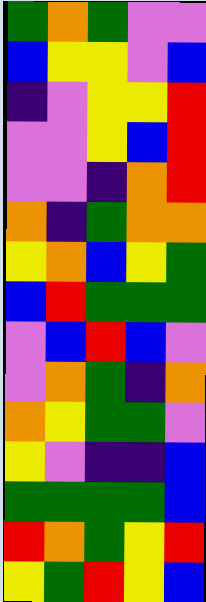[["green", "orange", "green", "violet", "violet"], ["blue", "yellow", "yellow", "violet", "blue"], ["indigo", "violet", "yellow", "yellow", "red"], ["violet", "violet", "yellow", "blue", "red"], ["violet", "violet", "indigo", "orange", "red"], ["orange", "indigo", "green", "orange", "orange"], ["yellow", "orange", "blue", "yellow", "green"], ["blue", "red", "green", "green", "green"], ["violet", "blue", "red", "blue", "violet"], ["violet", "orange", "green", "indigo", "orange"], ["orange", "yellow", "green", "green", "violet"], ["yellow", "violet", "indigo", "indigo", "blue"], ["green", "green", "green", "green", "blue"], ["red", "orange", "green", "yellow", "red"], ["yellow", "green", "red", "yellow", "blue"]]